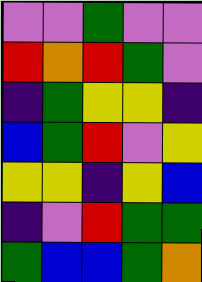[["violet", "violet", "green", "violet", "violet"], ["red", "orange", "red", "green", "violet"], ["indigo", "green", "yellow", "yellow", "indigo"], ["blue", "green", "red", "violet", "yellow"], ["yellow", "yellow", "indigo", "yellow", "blue"], ["indigo", "violet", "red", "green", "green"], ["green", "blue", "blue", "green", "orange"]]